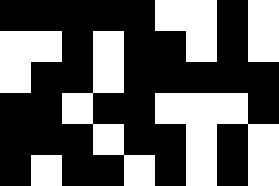[["black", "black", "black", "black", "black", "white", "white", "black", "white"], ["white", "white", "black", "white", "black", "black", "white", "black", "white"], ["white", "black", "black", "white", "black", "black", "black", "black", "black"], ["black", "black", "white", "black", "black", "white", "white", "white", "black"], ["black", "black", "black", "white", "black", "black", "white", "black", "white"], ["black", "white", "black", "black", "white", "black", "white", "black", "white"]]